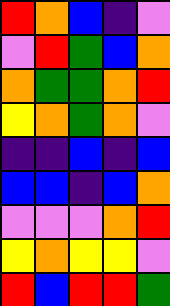[["red", "orange", "blue", "indigo", "violet"], ["violet", "red", "green", "blue", "orange"], ["orange", "green", "green", "orange", "red"], ["yellow", "orange", "green", "orange", "violet"], ["indigo", "indigo", "blue", "indigo", "blue"], ["blue", "blue", "indigo", "blue", "orange"], ["violet", "violet", "violet", "orange", "red"], ["yellow", "orange", "yellow", "yellow", "violet"], ["red", "blue", "red", "red", "green"]]